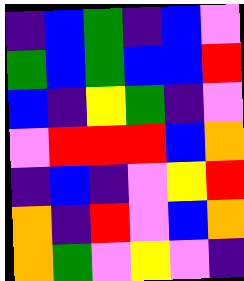[["indigo", "blue", "green", "indigo", "blue", "violet"], ["green", "blue", "green", "blue", "blue", "red"], ["blue", "indigo", "yellow", "green", "indigo", "violet"], ["violet", "red", "red", "red", "blue", "orange"], ["indigo", "blue", "indigo", "violet", "yellow", "red"], ["orange", "indigo", "red", "violet", "blue", "orange"], ["orange", "green", "violet", "yellow", "violet", "indigo"]]